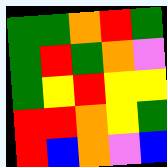[["green", "green", "orange", "red", "green"], ["green", "red", "green", "orange", "violet"], ["green", "yellow", "red", "yellow", "yellow"], ["red", "red", "orange", "yellow", "green"], ["red", "blue", "orange", "violet", "blue"]]